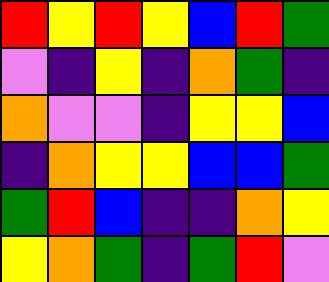[["red", "yellow", "red", "yellow", "blue", "red", "green"], ["violet", "indigo", "yellow", "indigo", "orange", "green", "indigo"], ["orange", "violet", "violet", "indigo", "yellow", "yellow", "blue"], ["indigo", "orange", "yellow", "yellow", "blue", "blue", "green"], ["green", "red", "blue", "indigo", "indigo", "orange", "yellow"], ["yellow", "orange", "green", "indigo", "green", "red", "violet"]]